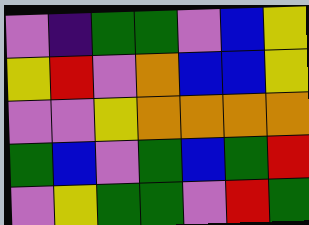[["violet", "indigo", "green", "green", "violet", "blue", "yellow"], ["yellow", "red", "violet", "orange", "blue", "blue", "yellow"], ["violet", "violet", "yellow", "orange", "orange", "orange", "orange"], ["green", "blue", "violet", "green", "blue", "green", "red"], ["violet", "yellow", "green", "green", "violet", "red", "green"]]